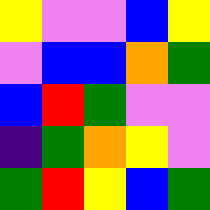[["yellow", "violet", "violet", "blue", "yellow"], ["violet", "blue", "blue", "orange", "green"], ["blue", "red", "green", "violet", "violet"], ["indigo", "green", "orange", "yellow", "violet"], ["green", "red", "yellow", "blue", "green"]]